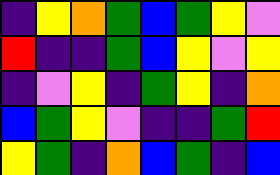[["indigo", "yellow", "orange", "green", "blue", "green", "yellow", "violet"], ["red", "indigo", "indigo", "green", "blue", "yellow", "violet", "yellow"], ["indigo", "violet", "yellow", "indigo", "green", "yellow", "indigo", "orange"], ["blue", "green", "yellow", "violet", "indigo", "indigo", "green", "red"], ["yellow", "green", "indigo", "orange", "blue", "green", "indigo", "blue"]]